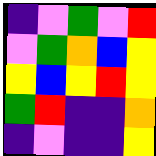[["indigo", "violet", "green", "violet", "red"], ["violet", "green", "orange", "blue", "yellow"], ["yellow", "blue", "yellow", "red", "yellow"], ["green", "red", "indigo", "indigo", "orange"], ["indigo", "violet", "indigo", "indigo", "yellow"]]